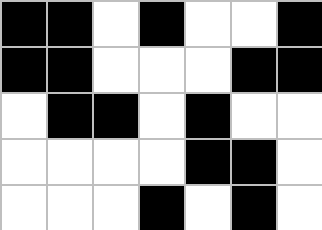[["black", "black", "white", "black", "white", "white", "black"], ["black", "black", "white", "white", "white", "black", "black"], ["white", "black", "black", "white", "black", "white", "white"], ["white", "white", "white", "white", "black", "black", "white"], ["white", "white", "white", "black", "white", "black", "white"]]